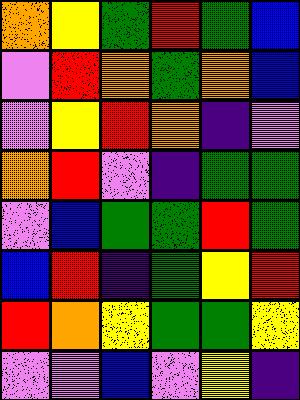[["orange", "yellow", "green", "red", "green", "blue"], ["violet", "red", "orange", "green", "orange", "blue"], ["violet", "yellow", "red", "orange", "indigo", "violet"], ["orange", "red", "violet", "indigo", "green", "green"], ["violet", "blue", "green", "green", "red", "green"], ["blue", "red", "indigo", "green", "yellow", "red"], ["red", "orange", "yellow", "green", "green", "yellow"], ["violet", "violet", "blue", "violet", "yellow", "indigo"]]